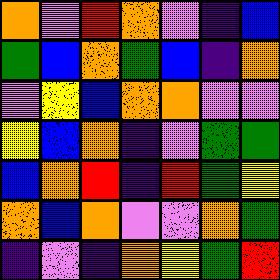[["orange", "violet", "red", "orange", "violet", "indigo", "blue"], ["green", "blue", "orange", "green", "blue", "indigo", "orange"], ["violet", "yellow", "blue", "orange", "orange", "violet", "violet"], ["yellow", "blue", "orange", "indigo", "violet", "green", "green"], ["blue", "orange", "red", "indigo", "red", "green", "yellow"], ["orange", "blue", "orange", "violet", "violet", "orange", "green"], ["indigo", "violet", "indigo", "orange", "yellow", "green", "red"]]